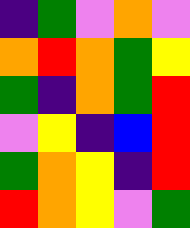[["indigo", "green", "violet", "orange", "violet"], ["orange", "red", "orange", "green", "yellow"], ["green", "indigo", "orange", "green", "red"], ["violet", "yellow", "indigo", "blue", "red"], ["green", "orange", "yellow", "indigo", "red"], ["red", "orange", "yellow", "violet", "green"]]